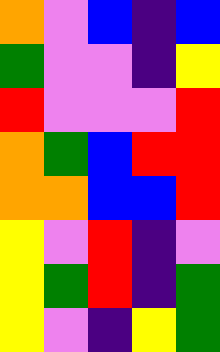[["orange", "violet", "blue", "indigo", "blue"], ["green", "violet", "violet", "indigo", "yellow"], ["red", "violet", "violet", "violet", "red"], ["orange", "green", "blue", "red", "red"], ["orange", "orange", "blue", "blue", "red"], ["yellow", "violet", "red", "indigo", "violet"], ["yellow", "green", "red", "indigo", "green"], ["yellow", "violet", "indigo", "yellow", "green"]]